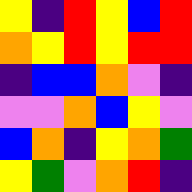[["yellow", "indigo", "red", "yellow", "blue", "red"], ["orange", "yellow", "red", "yellow", "red", "red"], ["indigo", "blue", "blue", "orange", "violet", "indigo"], ["violet", "violet", "orange", "blue", "yellow", "violet"], ["blue", "orange", "indigo", "yellow", "orange", "green"], ["yellow", "green", "violet", "orange", "red", "indigo"]]